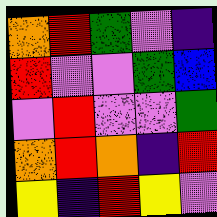[["orange", "red", "green", "violet", "indigo"], ["red", "violet", "violet", "green", "blue"], ["violet", "red", "violet", "violet", "green"], ["orange", "red", "orange", "indigo", "red"], ["yellow", "indigo", "red", "yellow", "violet"]]